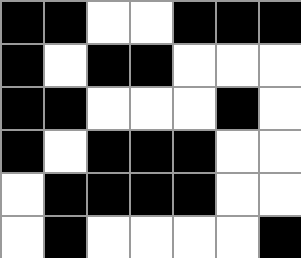[["black", "black", "white", "white", "black", "black", "black"], ["black", "white", "black", "black", "white", "white", "white"], ["black", "black", "white", "white", "white", "black", "white"], ["black", "white", "black", "black", "black", "white", "white"], ["white", "black", "black", "black", "black", "white", "white"], ["white", "black", "white", "white", "white", "white", "black"]]